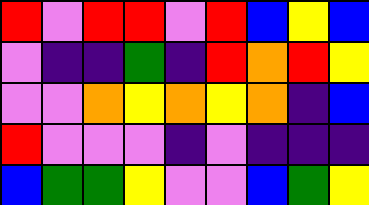[["red", "violet", "red", "red", "violet", "red", "blue", "yellow", "blue"], ["violet", "indigo", "indigo", "green", "indigo", "red", "orange", "red", "yellow"], ["violet", "violet", "orange", "yellow", "orange", "yellow", "orange", "indigo", "blue"], ["red", "violet", "violet", "violet", "indigo", "violet", "indigo", "indigo", "indigo"], ["blue", "green", "green", "yellow", "violet", "violet", "blue", "green", "yellow"]]